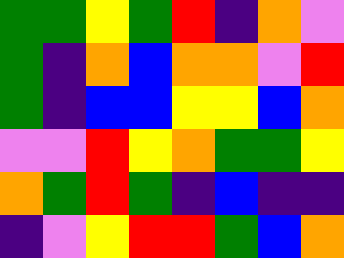[["green", "green", "yellow", "green", "red", "indigo", "orange", "violet"], ["green", "indigo", "orange", "blue", "orange", "orange", "violet", "red"], ["green", "indigo", "blue", "blue", "yellow", "yellow", "blue", "orange"], ["violet", "violet", "red", "yellow", "orange", "green", "green", "yellow"], ["orange", "green", "red", "green", "indigo", "blue", "indigo", "indigo"], ["indigo", "violet", "yellow", "red", "red", "green", "blue", "orange"]]